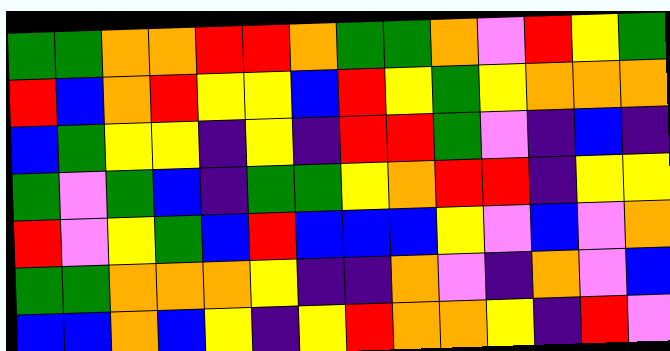[["green", "green", "orange", "orange", "red", "red", "orange", "green", "green", "orange", "violet", "red", "yellow", "green"], ["red", "blue", "orange", "red", "yellow", "yellow", "blue", "red", "yellow", "green", "yellow", "orange", "orange", "orange"], ["blue", "green", "yellow", "yellow", "indigo", "yellow", "indigo", "red", "red", "green", "violet", "indigo", "blue", "indigo"], ["green", "violet", "green", "blue", "indigo", "green", "green", "yellow", "orange", "red", "red", "indigo", "yellow", "yellow"], ["red", "violet", "yellow", "green", "blue", "red", "blue", "blue", "blue", "yellow", "violet", "blue", "violet", "orange"], ["green", "green", "orange", "orange", "orange", "yellow", "indigo", "indigo", "orange", "violet", "indigo", "orange", "violet", "blue"], ["blue", "blue", "orange", "blue", "yellow", "indigo", "yellow", "red", "orange", "orange", "yellow", "indigo", "red", "violet"]]